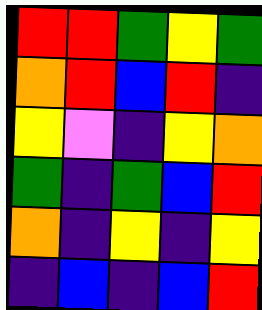[["red", "red", "green", "yellow", "green"], ["orange", "red", "blue", "red", "indigo"], ["yellow", "violet", "indigo", "yellow", "orange"], ["green", "indigo", "green", "blue", "red"], ["orange", "indigo", "yellow", "indigo", "yellow"], ["indigo", "blue", "indigo", "blue", "red"]]